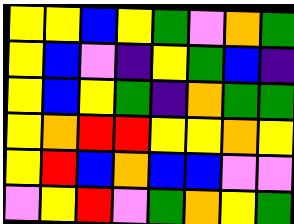[["yellow", "yellow", "blue", "yellow", "green", "violet", "orange", "green"], ["yellow", "blue", "violet", "indigo", "yellow", "green", "blue", "indigo"], ["yellow", "blue", "yellow", "green", "indigo", "orange", "green", "green"], ["yellow", "orange", "red", "red", "yellow", "yellow", "orange", "yellow"], ["yellow", "red", "blue", "orange", "blue", "blue", "violet", "violet"], ["violet", "yellow", "red", "violet", "green", "orange", "yellow", "green"]]